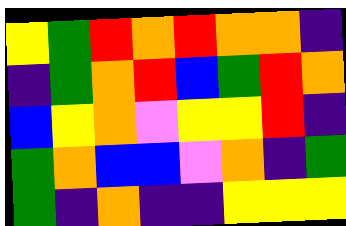[["yellow", "green", "red", "orange", "red", "orange", "orange", "indigo"], ["indigo", "green", "orange", "red", "blue", "green", "red", "orange"], ["blue", "yellow", "orange", "violet", "yellow", "yellow", "red", "indigo"], ["green", "orange", "blue", "blue", "violet", "orange", "indigo", "green"], ["green", "indigo", "orange", "indigo", "indigo", "yellow", "yellow", "yellow"]]